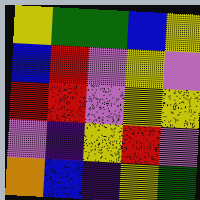[["yellow", "green", "green", "blue", "yellow"], ["blue", "red", "violet", "yellow", "violet"], ["red", "red", "violet", "yellow", "yellow"], ["violet", "indigo", "yellow", "red", "violet"], ["orange", "blue", "indigo", "yellow", "green"]]